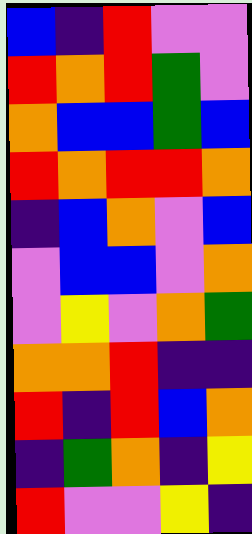[["blue", "indigo", "red", "violet", "violet"], ["red", "orange", "red", "green", "violet"], ["orange", "blue", "blue", "green", "blue"], ["red", "orange", "red", "red", "orange"], ["indigo", "blue", "orange", "violet", "blue"], ["violet", "blue", "blue", "violet", "orange"], ["violet", "yellow", "violet", "orange", "green"], ["orange", "orange", "red", "indigo", "indigo"], ["red", "indigo", "red", "blue", "orange"], ["indigo", "green", "orange", "indigo", "yellow"], ["red", "violet", "violet", "yellow", "indigo"]]